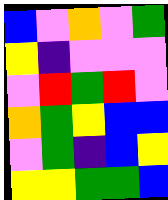[["blue", "violet", "orange", "violet", "green"], ["yellow", "indigo", "violet", "violet", "violet"], ["violet", "red", "green", "red", "violet"], ["orange", "green", "yellow", "blue", "blue"], ["violet", "green", "indigo", "blue", "yellow"], ["yellow", "yellow", "green", "green", "blue"]]